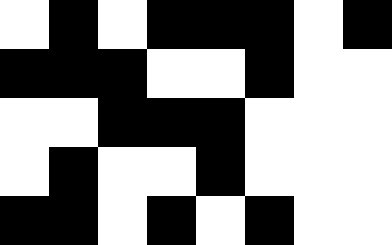[["white", "black", "white", "black", "black", "black", "white", "black"], ["black", "black", "black", "white", "white", "black", "white", "white"], ["white", "white", "black", "black", "black", "white", "white", "white"], ["white", "black", "white", "white", "black", "white", "white", "white"], ["black", "black", "white", "black", "white", "black", "white", "white"]]